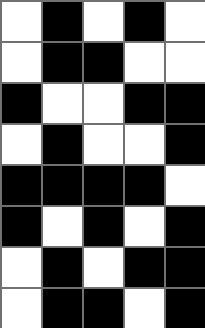[["white", "black", "white", "black", "white"], ["white", "black", "black", "white", "white"], ["black", "white", "white", "black", "black"], ["white", "black", "white", "white", "black"], ["black", "black", "black", "black", "white"], ["black", "white", "black", "white", "black"], ["white", "black", "white", "black", "black"], ["white", "black", "black", "white", "black"]]